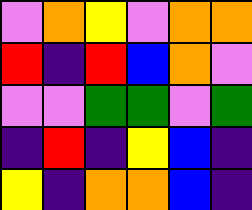[["violet", "orange", "yellow", "violet", "orange", "orange"], ["red", "indigo", "red", "blue", "orange", "violet"], ["violet", "violet", "green", "green", "violet", "green"], ["indigo", "red", "indigo", "yellow", "blue", "indigo"], ["yellow", "indigo", "orange", "orange", "blue", "indigo"]]